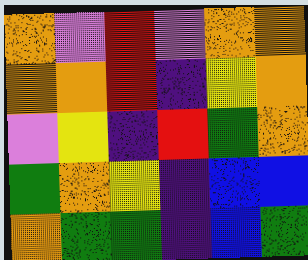[["orange", "violet", "red", "violet", "orange", "orange"], ["orange", "orange", "red", "indigo", "yellow", "orange"], ["violet", "yellow", "indigo", "red", "green", "orange"], ["green", "orange", "yellow", "indigo", "blue", "blue"], ["orange", "green", "green", "indigo", "blue", "green"]]